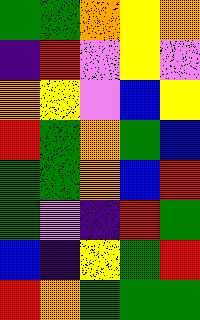[["green", "green", "orange", "yellow", "orange"], ["indigo", "red", "violet", "yellow", "violet"], ["orange", "yellow", "violet", "blue", "yellow"], ["red", "green", "orange", "green", "blue"], ["green", "green", "orange", "blue", "red"], ["green", "violet", "indigo", "red", "green"], ["blue", "indigo", "yellow", "green", "red"], ["red", "orange", "green", "green", "green"]]